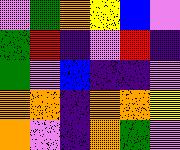[["violet", "green", "orange", "yellow", "blue", "violet"], ["green", "red", "indigo", "violet", "red", "indigo"], ["green", "violet", "blue", "indigo", "indigo", "violet"], ["orange", "orange", "indigo", "orange", "orange", "yellow"], ["orange", "violet", "indigo", "orange", "green", "violet"]]